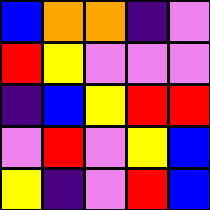[["blue", "orange", "orange", "indigo", "violet"], ["red", "yellow", "violet", "violet", "violet"], ["indigo", "blue", "yellow", "red", "red"], ["violet", "red", "violet", "yellow", "blue"], ["yellow", "indigo", "violet", "red", "blue"]]